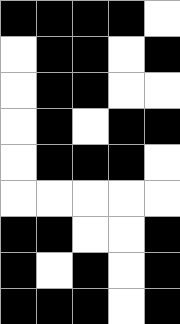[["black", "black", "black", "black", "white"], ["white", "black", "black", "white", "black"], ["white", "black", "black", "white", "white"], ["white", "black", "white", "black", "black"], ["white", "black", "black", "black", "white"], ["white", "white", "white", "white", "white"], ["black", "black", "white", "white", "black"], ["black", "white", "black", "white", "black"], ["black", "black", "black", "white", "black"]]